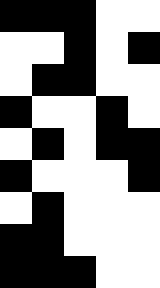[["black", "black", "black", "white", "white"], ["white", "white", "black", "white", "black"], ["white", "black", "black", "white", "white"], ["black", "white", "white", "black", "white"], ["white", "black", "white", "black", "black"], ["black", "white", "white", "white", "black"], ["white", "black", "white", "white", "white"], ["black", "black", "white", "white", "white"], ["black", "black", "black", "white", "white"]]